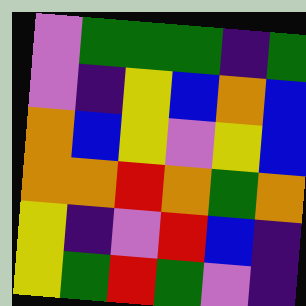[["violet", "green", "green", "green", "indigo", "green"], ["violet", "indigo", "yellow", "blue", "orange", "blue"], ["orange", "blue", "yellow", "violet", "yellow", "blue"], ["orange", "orange", "red", "orange", "green", "orange"], ["yellow", "indigo", "violet", "red", "blue", "indigo"], ["yellow", "green", "red", "green", "violet", "indigo"]]